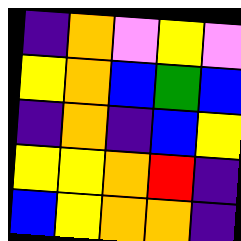[["indigo", "orange", "violet", "yellow", "violet"], ["yellow", "orange", "blue", "green", "blue"], ["indigo", "orange", "indigo", "blue", "yellow"], ["yellow", "yellow", "orange", "red", "indigo"], ["blue", "yellow", "orange", "orange", "indigo"]]